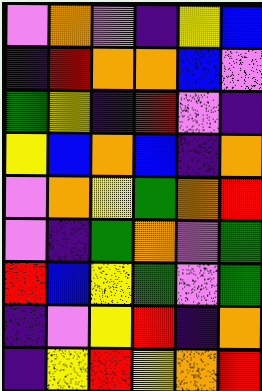[["violet", "orange", "violet", "indigo", "yellow", "blue"], ["indigo", "red", "orange", "orange", "blue", "violet"], ["green", "yellow", "indigo", "red", "violet", "indigo"], ["yellow", "blue", "orange", "blue", "indigo", "orange"], ["violet", "orange", "yellow", "green", "orange", "red"], ["violet", "indigo", "green", "orange", "violet", "green"], ["red", "blue", "yellow", "green", "violet", "green"], ["indigo", "violet", "yellow", "red", "indigo", "orange"], ["indigo", "yellow", "red", "yellow", "orange", "red"]]